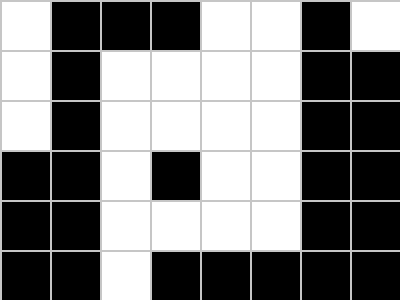[["white", "black", "black", "black", "white", "white", "black", "white"], ["white", "black", "white", "white", "white", "white", "black", "black"], ["white", "black", "white", "white", "white", "white", "black", "black"], ["black", "black", "white", "black", "white", "white", "black", "black"], ["black", "black", "white", "white", "white", "white", "black", "black"], ["black", "black", "white", "black", "black", "black", "black", "black"]]